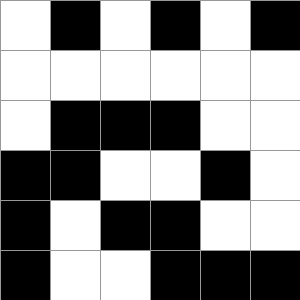[["white", "black", "white", "black", "white", "black"], ["white", "white", "white", "white", "white", "white"], ["white", "black", "black", "black", "white", "white"], ["black", "black", "white", "white", "black", "white"], ["black", "white", "black", "black", "white", "white"], ["black", "white", "white", "black", "black", "black"]]